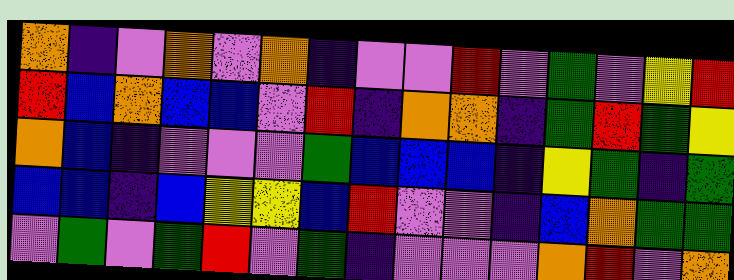[["orange", "indigo", "violet", "orange", "violet", "orange", "indigo", "violet", "violet", "red", "violet", "green", "violet", "yellow", "red"], ["red", "blue", "orange", "blue", "blue", "violet", "red", "indigo", "orange", "orange", "indigo", "green", "red", "green", "yellow"], ["orange", "blue", "indigo", "violet", "violet", "violet", "green", "blue", "blue", "blue", "indigo", "yellow", "green", "indigo", "green"], ["blue", "blue", "indigo", "blue", "yellow", "yellow", "blue", "red", "violet", "violet", "indigo", "blue", "orange", "green", "green"], ["violet", "green", "violet", "green", "red", "violet", "green", "indigo", "violet", "violet", "violet", "orange", "red", "violet", "orange"]]